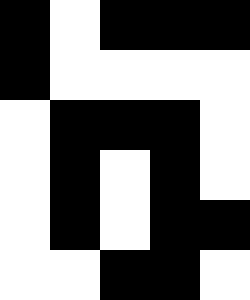[["black", "white", "black", "black", "black"], ["black", "white", "white", "white", "white"], ["white", "black", "black", "black", "white"], ["white", "black", "white", "black", "white"], ["white", "black", "white", "black", "black"], ["white", "white", "black", "black", "white"]]